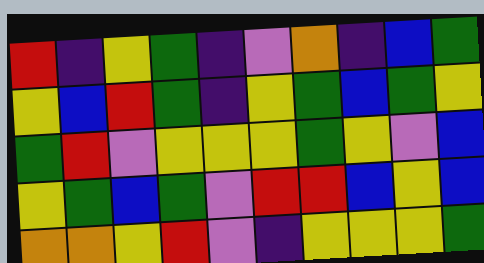[["red", "indigo", "yellow", "green", "indigo", "violet", "orange", "indigo", "blue", "green"], ["yellow", "blue", "red", "green", "indigo", "yellow", "green", "blue", "green", "yellow"], ["green", "red", "violet", "yellow", "yellow", "yellow", "green", "yellow", "violet", "blue"], ["yellow", "green", "blue", "green", "violet", "red", "red", "blue", "yellow", "blue"], ["orange", "orange", "yellow", "red", "violet", "indigo", "yellow", "yellow", "yellow", "green"]]